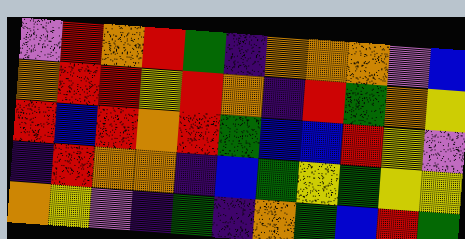[["violet", "red", "orange", "red", "green", "indigo", "orange", "orange", "orange", "violet", "blue"], ["orange", "red", "red", "yellow", "red", "orange", "indigo", "red", "green", "orange", "yellow"], ["red", "blue", "red", "orange", "red", "green", "blue", "blue", "red", "yellow", "violet"], ["indigo", "red", "orange", "orange", "indigo", "blue", "green", "yellow", "green", "yellow", "yellow"], ["orange", "yellow", "violet", "indigo", "green", "indigo", "orange", "green", "blue", "red", "green"]]